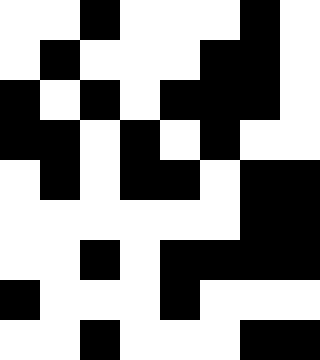[["white", "white", "black", "white", "white", "white", "black", "white"], ["white", "black", "white", "white", "white", "black", "black", "white"], ["black", "white", "black", "white", "black", "black", "black", "white"], ["black", "black", "white", "black", "white", "black", "white", "white"], ["white", "black", "white", "black", "black", "white", "black", "black"], ["white", "white", "white", "white", "white", "white", "black", "black"], ["white", "white", "black", "white", "black", "black", "black", "black"], ["black", "white", "white", "white", "black", "white", "white", "white"], ["white", "white", "black", "white", "white", "white", "black", "black"]]